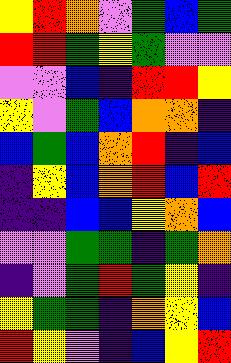[["yellow", "red", "orange", "violet", "green", "blue", "green"], ["red", "red", "green", "yellow", "green", "violet", "violet"], ["violet", "violet", "blue", "indigo", "red", "red", "yellow"], ["yellow", "violet", "green", "blue", "orange", "orange", "indigo"], ["blue", "green", "blue", "orange", "red", "indigo", "blue"], ["indigo", "yellow", "blue", "orange", "red", "blue", "red"], ["indigo", "indigo", "blue", "blue", "yellow", "orange", "blue"], ["violet", "violet", "green", "green", "indigo", "green", "orange"], ["indigo", "violet", "green", "red", "green", "yellow", "indigo"], ["yellow", "green", "green", "indigo", "orange", "yellow", "blue"], ["red", "yellow", "violet", "indigo", "blue", "yellow", "red"]]